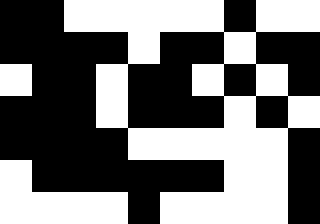[["black", "black", "white", "white", "white", "white", "white", "black", "white", "white"], ["black", "black", "black", "black", "white", "black", "black", "white", "black", "black"], ["white", "black", "black", "white", "black", "black", "white", "black", "white", "black"], ["black", "black", "black", "white", "black", "black", "black", "white", "black", "white"], ["black", "black", "black", "black", "white", "white", "white", "white", "white", "black"], ["white", "black", "black", "black", "black", "black", "black", "white", "white", "black"], ["white", "white", "white", "white", "black", "white", "white", "white", "white", "black"]]